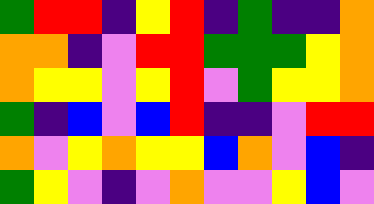[["green", "red", "red", "indigo", "yellow", "red", "indigo", "green", "indigo", "indigo", "orange"], ["orange", "orange", "indigo", "violet", "red", "red", "green", "green", "green", "yellow", "orange"], ["orange", "yellow", "yellow", "violet", "yellow", "red", "violet", "green", "yellow", "yellow", "orange"], ["green", "indigo", "blue", "violet", "blue", "red", "indigo", "indigo", "violet", "red", "red"], ["orange", "violet", "yellow", "orange", "yellow", "yellow", "blue", "orange", "violet", "blue", "indigo"], ["green", "yellow", "violet", "indigo", "violet", "orange", "violet", "violet", "yellow", "blue", "violet"]]